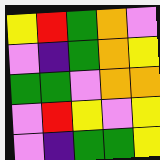[["yellow", "red", "green", "orange", "violet"], ["violet", "indigo", "green", "orange", "yellow"], ["green", "green", "violet", "orange", "orange"], ["violet", "red", "yellow", "violet", "yellow"], ["violet", "indigo", "green", "green", "yellow"]]